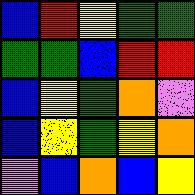[["blue", "red", "yellow", "green", "green"], ["green", "green", "blue", "red", "red"], ["blue", "yellow", "green", "orange", "violet"], ["blue", "yellow", "green", "yellow", "orange"], ["violet", "blue", "orange", "blue", "yellow"]]